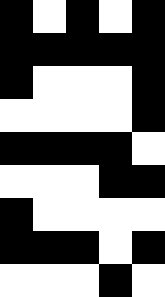[["black", "white", "black", "white", "black"], ["black", "black", "black", "black", "black"], ["black", "white", "white", "white", "black"], ["white", "white", "white", "white", "black"], ["black", "black", "black", "black", "white"], ["white", "white", "white", "black", "black"], ["black", "white", "white", "white", "white"], ["black", "black", "black", "white", "black"], ["white", "white", "white", "black", "white"]]